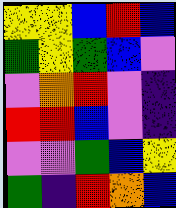[["yellow", "yellow", "blue", "red", "blue"], ["green", "yellow", "green", "blue", "violet"], ["violet", "orange", "red", "violet", "indigo"], ["red", "red", "blue", "violet", "indigo"], ["violet", "violet", "green", "blue", "yellow"], ["green", "indigo", "red", "orange", "blue"]]